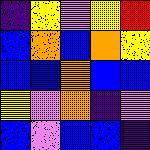[["indigo", "yellow", "violet", "yellow", "red"], ["blue", "orange", "blue", "orange", "yellow"], ["blue", "blue", "orange", "blue", "blue"], ["yellow", "violet", "orange", "indigo", "violet"], ["blue", "violet", "blue", "blue", "indigo"]]